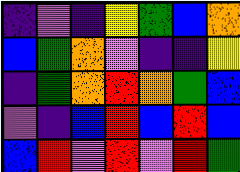[["indigo", "violet", "indigo", "yellow", "green", "blue", "orange"], ["blue", "green", "orange", "violet", "indigo", "indigo", "yellow"], ["indigo", "green", "orange", "red", "orange", "green", "blue"], ["violet", "indigo", "blue", "red", "blue", "red", "blue"], ["blue", "red", "violet", "red", "violet", "red", "green"]]